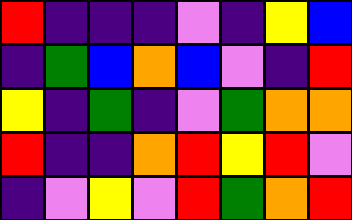[["red", "indigo", "indigo", "indigo", "violet", "indigo", "yellow", "blue"], ["indigo", "green", "blue", "orange", "blue", "violet", "indigo", "red"], ["yellow", "indigo", "green", "indigo", "violet", "green", "orange", "orange"], ["red", "indigo", "indigo", "orange", "red", "yellow", "red", "violet"], ["indigo", "violet", "yellow", "violet", "red", "green", "orange", "red"]]